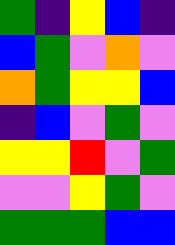[["green", "indigo", "yellow", "blue", "indigo"], ["blue", "green", "violet", "orange", "violet"], ["orange", "green", "yellow", "yellow", "blue"], ["indigo", "blue", "violet", "green", "violet"], ["yellow", "yellow", "red", "violet", "green"], ["violet", "violet", "yellow", "green", "violet"], ["green", "green", "green", "blue", "blue"]]